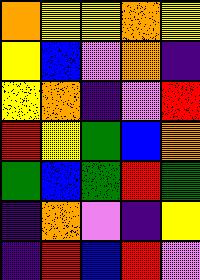[["orange", "yellow", "yellow", "orange", "yellow"], ["yellow", "blue", "violet", "orange", "indigo"], ["yellow", "orange", "indigo", "violet", "red"], ["red", "yellow", "green", "blue", "orange"], ["green", "blue", "green", "red", "green"], ["indigo", "orange", "violet", "indigo", "yellow"], ["indigo", "red", "blue", "red", "violet"]]